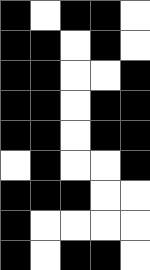[["black", "white", "black", "black", "white"], ["black", "black", "white", "black", "white"], ["black", "black", "white", "white", "black"], ["black", "black", "white", "black", "black"], ["black", "black", "white", "black", "black"], ["white", "black", "white", "white", "black"], ["black", "black", "black", "white", "white"], ["black", "white", "white", "white", "white"], ["black", "white", "black", "black", "white"]]